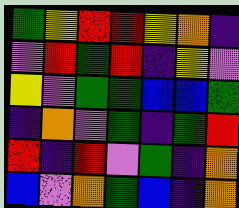[["green", "yellow", "red", "red", "yellow", "orange", "indigo"], ["violet", "red", "green", "red", "indigo", "yellow", "violet"], ["yellow", "violet", "green", "green", "blue", "blue", "green"], ["indigo", "orange", "violet", "green", "indigo", "green", "red"], ["red", "indigo", "red", "violet", "green", "indigo", "orange"], ["blue", "violet", "orange", "green", "blue", "indigo", "orange"]]